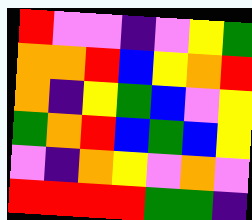[["red", "violet", "violet", "indigo", "violet", "yellow", "green"], ["orange", "orange", "red", "blue", "yellow", "orange", "red"], ["orange", "indigo", "yellow", "green", "blue", "violet", "yellow"], ["green", "orange", "red", "blue", "green", "blue", "yellow"], ["violet", "indigo", "orange", "yellow", "violet", "orange", "violet"], ["red", "red", "red", "red", "green", "green", "indigo"]]